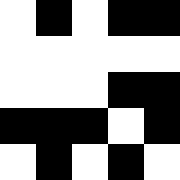[["white", "black", "white", "black", "black"], ["white", "white", "white", "white", "white"], ["white", "white", "white", "black", "black"], ["black", "black", "black", "white", "black"], ["white", "black", "white", "black", "white"]]